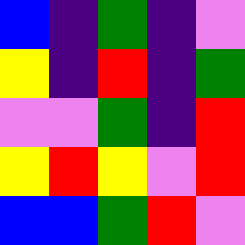[["blue", "indigo", "green", "indigo", "violet"], ["yellow", "indigo", "red", "indigo", "green"], ["violet", "violet", "green", "indigo", "red"], ["yellow", "red", "yellow", "violet", "red"], ["blue", "blue", "green", "red", "violet"]]